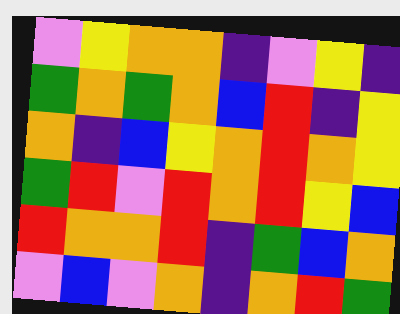[["violet", "yellow", "orange", "orange", "indigo", "violet", "yellow", "indigo"], ["green", "orange", "green", "orange", "blue", "red", "indigo", "yellow"], ["orange", "indigo", "blue", "yellow", "orange", "red", "orange", "yellow"], ["green", "red", "violet", "red", "orange", "red", "yellow", "blue"], ["red", "orange", "orange", "red", "indigo", "green", "blue", "orange"], ["violet", "blue", "violet", "orange", "indigo", "orange", "red", "green"]]